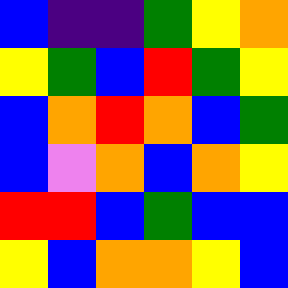[["blue", "indigo", "indigo", "green", "yellow", "orange"], ["yellow", "green", "blue", "red", "green", "yellow"], ["blue", "orange", "red", "orange", "blue", "green"], ["blue", "violet", "orange", "blue", "orange", "yellow"], ["red", "red", "blue", "green", "blue", "blue"], ["yellow", "blue", "orange", "orange", "yellow", "blue"]]